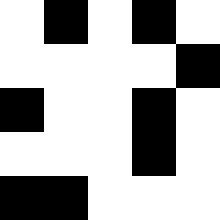[["white", "black", "white", "black", "white"], ["white", "white", "white", "white", "black"], ["black", "white", "white", "black", "white"], ["white", "white", "white", "black", "white"], ["black", "black", "white", "white", "white"]]